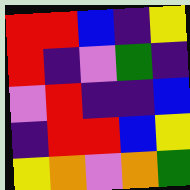[["red", "red", "blue", "indigo", "yellow"], ["red", "indigo", "violet", "green", "indigo"], ["violet", "red", "indigo", "indigo", "blue"], ["indigo", "red", "red", "blue", "yellow"], ["yellow", "orange", "violet", "orange", "green"]]